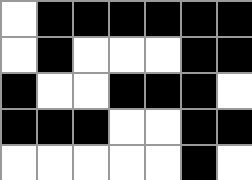[["white", "black", "black", "black", "black", "black", "black"], ["white", "black", "white", "white", "white", "black", "black"], ["black", "white", "white", "black", "black", "black", "white"], ["black", "black", "black", "white", "white", "black", "black"], ["white", "white", "white", "white", "white", "black", "white"]]